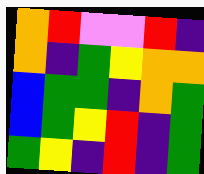[["orange", "red", "violet", "violet", "red", "indigo"], ["orange", "indigo", "green", "yellow", "orange", "orange"], ["blue", "green", "green", "indigo", "orange", "green"], ["blue", "green", "yellow", "red", "indigo", "green"], ["green", "yellow", "indigo", "red", "indigo", "green"]]